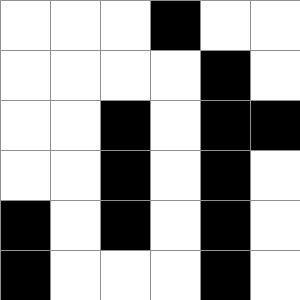[["white", "white", "white", "black", "white", "white"], ["white", "white", "white", "white", "black", "white"], ["white", "white", "black", "white", "black", "black"], ["white", "white", "black", "white", "black", "white"], ["black", "white", "black", "white", "black", "white"], ["black", "white", "white", "white", "black", "white"]]